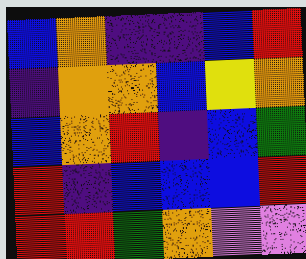[["blue", "orange", "indigo", "indigo", "blue", "red"], ["indigo", "orange", "orange", "blue", "yellow", "orange"], ["blue", "orange", "red", "indigo", "blue", "green"], ["red", "indigo", "blue", "blue", "blue", "red"], ["red", "red", "green", "orange", "violet", "violet"]]